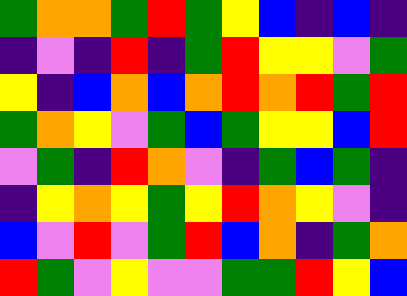[["green", "orange", "orange", "green", "red", "green", "yellow", "blue", "indigo", "blue", "indigo"], ["indigo", "violet", "indigo", "red", "indigo", "green", "red", "yellow", "yellow", "violet", "green"], ["yellow", "indigo", "blue", "orange", "blue", "orange", "red", "orange", "red", "green", "red"], ["green", "orange", "yellow", "violet", "green", "blue", "green", "yellow", "yellow", "blue", "red"], ["violet", "green", "indigo", "red", "orange", "violet", "indigo", "green", "blue", "green", "indigo"], ["indigo", "yellow", "orange", "yellow", "green", "yellow", "red", "orange", "yellow", "violet", "indigo"], ["blue", "violet", "red", "violet", "green", "red", "blue", "orange", "indigo", "green", "orange"], ["red", "green", "violet", "yellow", "violet", "violet", "green", "green", "red", "yellow", "blue"]]